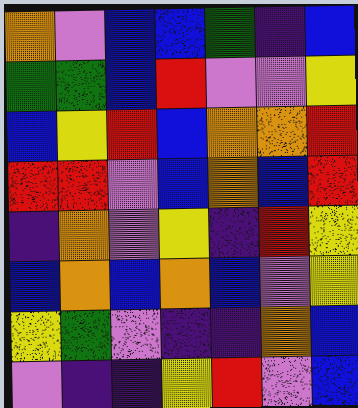[["orange", "violet", "blue", "blue", "green", "indigo", "blue"], ["green", "green", "blue", "red", "violet", "violet", "yellow"], ["blue", "yellow", "red", "blue", "orange", "orange", "red"], ["red", "red", "violet", "blue", "orange", "blue", "red"], ["indigo", "orange", "violet", "yellow", "indigo", "red", "yellow"], ["blue", "orange", "blue", "orange", "blue", "violet", "yellow"], ["yellow", "green", "violet", "indigo", "indigo", "orange", "blue"], ["violet", "indigo", "indigo", "yellow", "red", "violet", "blue"]]